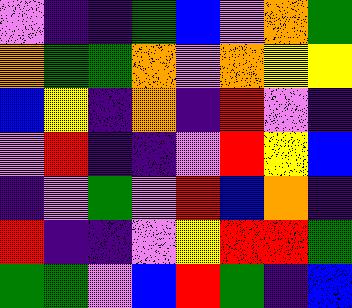[["violet", "indigo", "indigo", "green", "blue", "violet", "orange", "green"], ["orange", "green", "green", "orange", "violet", "orange", "yellow", "yellow"], ["blue", "yellow", "indigo", "orange", "indigo", "red", "violet", "indigo"], ["violet", "red", "indigo", "indigo", "violet", "red", "yellow", "blue"], ["indigo", "violet", "green", "violet", "red", "blue", "orange", "indigo"], ["red", "indigo", "indigo", "violet", "yellow", "red", "red", "green"], ["green", "green", "violet", "blue", "red", "green", "indigo", "blue"]]